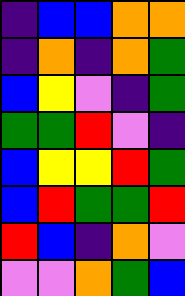[["indigo", "blue", "blue", "orange", "orange"], ["indigo", "orange", "indigo", "orange", "green"], ["blue", "yellow", "violet", "indigo", "green"], ["green", "green", "red", "violet", "indigo"], ["blue", "yellow", "yellow", "red", "green"], ["blue", "red", "green", "green", "red"], ["red", "blue", "indigo", "orange", "violet"], ["violet", "violet", "orange", "green", "blue"]]